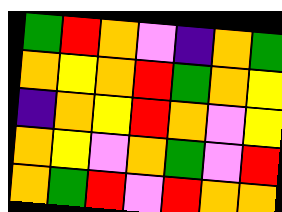[["green", "red", "orange", "violet", "indigo", "orange", "green"], ["orange", "yellow", "orange", "red", "green", "orange", "yellow"], ["indigo", "orange", "yellow", "red", "orange", "violet", "yellow"], ["orange", "yellow", "violet", "orange", "green", "violet", "red"], ["orange", "green", "red", "violet", "red", "orange", "orange"]]